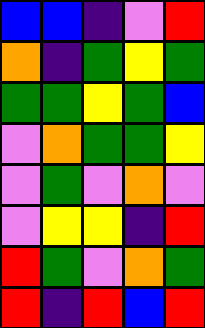[["blue", "blue", "indigo", "violet", "red"], ["orange", "indigo", "green", "yellow", "green"], ["green", "green", "yellow", "green", "blue"], ["violet", "orange", "green", "green", "yellow"], ["violet", "green", "violet", "orange", "violet"], ["violet", "yellow", "yellow", "indigo", "red"], ["red", "green", "violet", "orange", "green"], ["red", "indigo", "red", "blue", "red"]]